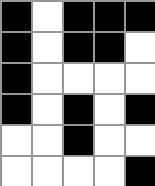[["black", "white", "black", "black", "black"], ["black", "white", "black", "black", "white"], ["black", "white", "white", "white", "white"], ["black", "white", "black", "white", "black"], ["white", "white", "black", "white", "white"], ["white", "white", "white", "white", "black"]]